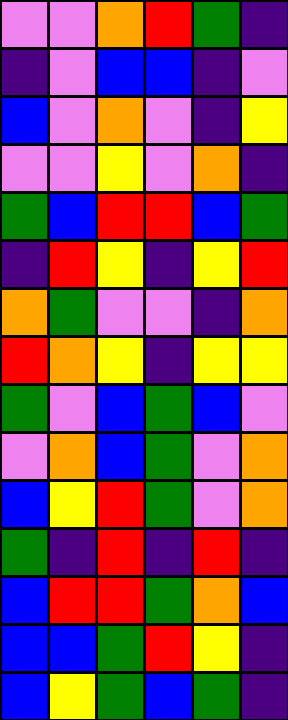[["violet", "violet", "orange", "red", "green", "indigo"], ["indigo", "violet", "blue", "blue", "indigo", "violet"], ["blue", "violet", "orange", "violet", "indigo", "yellow"], ["violet", "violet", "yellow", "violet", "orange", "indigo"], ["green", "blue", "red", "red", "blue", "green"], ["indigo", "red", "yellow", "indigo", "yellow", "red"], ["orange", "green", "violet", "violet", "indigo", "orange"], ["red", "orange", "yellow", "indigo", "yellow", "yellow"], ["green", "violet", "blue", "green", "blue", "violet"], ["violet", "orange", "blue", "green", "violet", "orange"], ["blue", "yellow", "red", "green", "violet", "orange"], ["green", "indigo", "red", "indigo", "red", "indigo"], ["blue", "red", "red", "green", "orange", "blue"], ["blue", "blue", "green", "red", "yellow", "indigo"], ["blue", "yellow", "green", "blue", "green", "indigo"]]